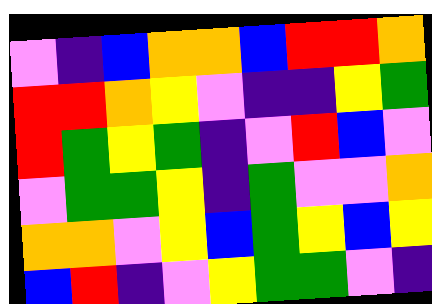[["violet", "indigo", "blue", "orange", "orange", "blue", "red", "red", "orange"], ["red", "red", "orange", "yellow", "violet", "indigo", "indigo", "yellow", "green"], ["red", "green", "yellow", "green", "indigo", "violet", "red", "blue", "violet"], ["violet", "green", "green", "yellow", "indigo", "green", "violet", "violet", "orange"], ["orange", "orange", "violet", "yellow", "blue", "green", "yellow", "blue", "yellow"], ["blue", "red", "indigo", "violet", "yellow", "green", "green", "violet", "indigo"]]